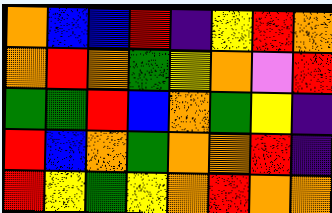[["orange", "blue", "blue", "red", "indigo", "yellow", "red", "orange"], ["orange", "red", "orange", "green", "yellow", "orange", "violet", "red"], ["green", "green", "red", "blue", "orange", "green", "yellow", "indigo"], ["red", "blue", "orange", "green", "orange", "orange", "red", "indigo"], ["red", "yellow", "green", "yellow", "orange", "red", "orange", "orange"]]